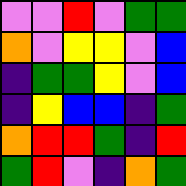[["violet", "violet", "red", "violet", "green", "green"], ["orange", "violet", "yellow", "yellow", "violet", "blue"], ["indigo", "green", "green", "yellow", "violet", "blue"], ["indigo", "yellow", "blue", "blue", "indigo", "green"], ["orange", "red", "red", "green", "indigo", "red"], ["green", "red", "violet", "indigo", "orange", "green"]]